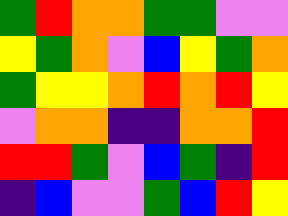[["green", "red", "orange", "orange", "green", "green", "violet", "violet"], ["yellow", "green", "orange", "violet", "blue", "yellow", "green", "orange"], ["green", "yellow", "yellow", "orange", "red", "orange", "red", "yellow"], ["violet", "orange", "orange", "indigo", "indigo", "orange", "orange", "red"], ["red", "red", "green", "violet", "blue", "green", "indigo", "red"], ["indigo", "blue", "violet", "violet", "green", "blue", "red", "yellow"]]